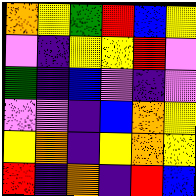[["orange", "yellow", "green", "red", "blue", "yellow"], ["violet", "indigo", "yellow", "yellow", "red", "violet"], ["green", "indigo", "blue", "violet", "indigo", "violet"], ["violet", "violet", "indigo", "blue", "orange", "yellow"], ["yellow", "orange", "indigo", "yellow", "orange", "yellow"], ["red", "indigo", "orange", "indigo", "red", "blue"]]